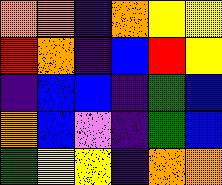[["orange", "orange", "indigo", "orange", "yellow", "yellow"], ["red", "orange", "indigo", "blue", "red", "yellow"], ["indigo", "blue", "blue", "indigo", "green", "blue"], ["orange", "blue", "violet", "indigo", "green", "blue"], ["green", "yellow", "yellow", "indigo", "orange", "orange"]]